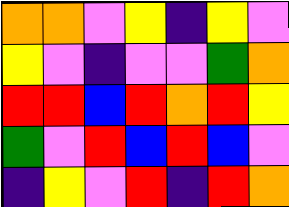[["orange", "orange", "violet", "yellow", "indigo", "yellow", "violet"], ["yellow", "violet", "indigo", "violet", "violet", "green", "orange"], ["red", "red", "blue", "red", "orange", "red", "yellow"], ["green", "violet", "red", "blue", "red", "blue", "violet"], ["indigo", "yellow", "violet", "red", "indigo", "red", "orange"]]